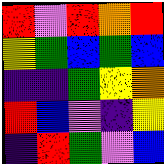[["red", "violet", "red", "orange", "red"], ["yellow", "green", "blue", "green", "blue"], ["indigo", "indigo", "green", "yellow", "orange"], ["red", "blue", "violet", "indigo", "yellow"], ["indigo", "red", "green", "violet", "blue"]]